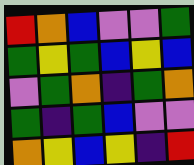[["red", "orange", "blue", "violet", "violet", "green"], ["green", "yellow", "green", "blue", "yellow", "blue"], ["violet", "green", "orange", "indigo", "green", "orange"], ["green", "indigo", "green", "blue", "violet", "violet"], ["orange", "yellow", "blue", "yellow", "indigo", "red"]]